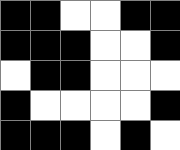[["black", "black", "white", "white", "black", "black"], ["black", "black", "black", "white", "white", "black"], ["white", "black", "black", "white", "white", "white"], ["black", "white", "white", "white", "white", "black"], ["black", "black", "black", "white", "black", "white"]]